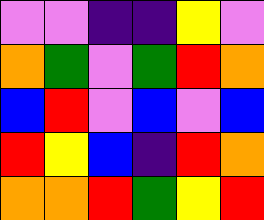[["violet", "violet", "indigo", "indigo", "yellow", "violet"], ["orange", "green", "violet", "green", "red", "orange"], ["blue", "red", "violet", "blue", "violet", "blue"], ["red", "yellow", "blue", "indigo", "red", "orange"], ["orange", "orange", "red", "green", "yellow", "red"]]